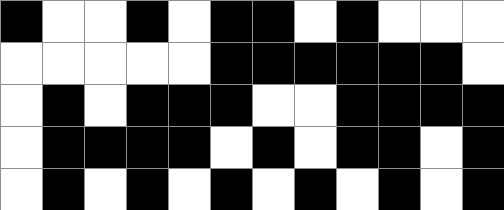[["black", "white", "white", "black", "white", "black", "black", "white", "black", "white", "white", "white"], ["white", "white", "white", "white", "white", "black", "black", "black", "black", "black", "black", "white"], ["white", "black", "white", "black", "black", "black", "white", "white", "black", "black", "black", "black"], ["white", "black", "black", "black", "black", "white", "black", "white", "black", "black", "white", "black"], ["white", "black", "white", "black", "white", "black", "white", "black", "white", "black", "white", "black"]]